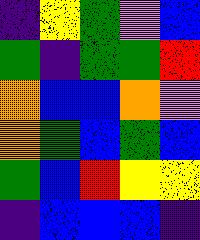[["indigo", "yellow", "green", "violet", "blue"], ["green", "indigo", "green", "green", "red"], ["orange", "blue", "blue", "orange", "violet"], ["orange", "green", "blue", "green", "blue"], ["green", "blue", "red", "yellow", "yellow"], ["indigo", "blue", "blue", "blue", "indigo"]]